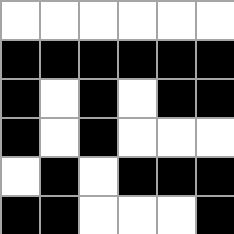[["white", "white", "white", "white", "white", "white"], ["black", "black", "black", "black", "black", "black"], ["black", "white", "black", "white", "black", "black"], ["black", "white", "black", "white", "white", "white"], ["white", "black", "white", "black", "black", "black"], ["black", "black", "white", "white", "white", "black"]]